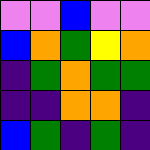[["violet", "violet", "blue", "violet", "violet"], ["blue", "orange", "green", "yellow", "orange"], ["indigo", "green", "orange", "green", "green"], ["indigo", "indigo", "orange", "orange", "indigo"], ["blue", "green", "indigo", "green", "indigo"]]